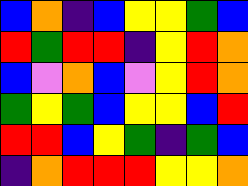[["blue", "orange", "indigo", "blue", "yellow", "yellow", "green", "blue"], ["red", "green", "red", "red", "indigo", "yellow", "red", "orange"], ["blue", "violet", "orange", "blue", "violet", "yellow", "red", "orange"], ["green", "yellow", "green", "blue", "yellow", "yellow", "blue", "red"], ["red", "red", "blue", "yellow", "green", "indigo", "green", "blue"], ["indigo", "orange", "red", "red", "red", "yellow", "yellow", "orange"]]